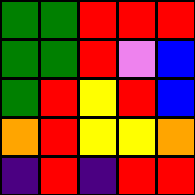[["green", "green", "red", "red", "red"], ["green", "green", "red", "violet", "blue"], ["green", "red", "yellow", "red", "blue"], ["orange", "red", "yellow", "yellow", "orange"], ["indigo", "red", "indigo", "red", "red"]]